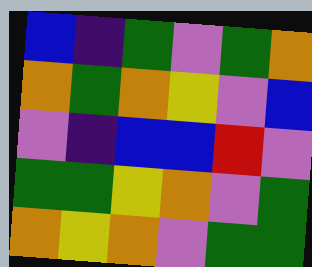[["blue", "indigo", "green", "violet", "green", "orange"], ["orange", "green", "orange", "yellow", "violet", "blue"], ["violet", "indigo", "blue", "blue", "red", "violet"], ["green", "green", "yellow", "orange", "violet", "green"], ["orange", "yellow", "orange", "violet", "green", "green"]]